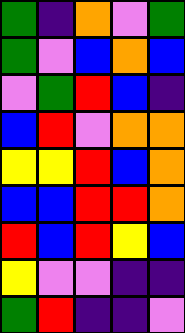[["green", "indigo", "orange", "violet", "green"], ["green", "violet", "blue", "orange", "blue"], ["violet", "green", "red", "blue", "indigo"], ["blue", "red", "violet", "orange", "orange"], ["yellow", "yellow", "red", "blue", "orange"], ["blue", "blue", "red", "red", "orange"], ["red", "blue", "red", "yellow", "blue"], ["yellow", "violet", "violet", "indigo", "indigo"], ["green", "red", "indigo", "indigo", "violet"]]